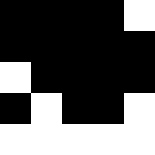[["black", "black", "black", "black", "white"], ["black", "black", "black", "black", "black"], ["white", "black", "black", "black", "black"], ["black", "white", "black", "black", "white"], ["white", "white", "white", "white", "white"]]